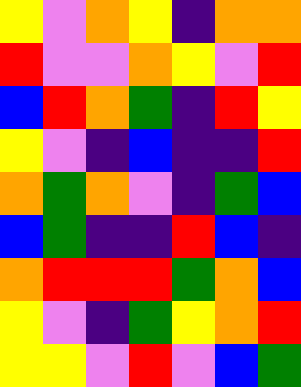[["yellow", "violet", "orange", "yellow", "indigo", "orange", "orange"], ["red", "violet", "violet", "orange", "yellow", "violet", "red"], ["blue", "red", "orange", "green", "indigo", "red", "yellow"], ["yellow", "violet", "indigo", "blue", "indigo", "indigo", "red"], ["orange", "green", "orange", "violet", "indigo", "green", "blue"], ["blue", "green", "indigo", "indigo", "red", "blue", "indigo"], ["orange", "red", "red", "red", "green", "orange", "blue"], ["yellow", "violet", "indigo", "green", "yellow", "orange", "red"], ["yellow", "yellow", "violet", "red", "violet", "blue", "green"]]